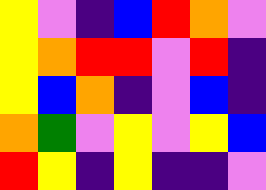[["yellow", "violet", "indigo", "blue", "red", "orange", "violet"], ["yellow", "orange", "red", "red", "violet", "red", "indigo"], ["yellow", "blue", "orange", "indigo", "violet", "blue", "indigo"], ["orange", "green", "violet", "yellow", "violet", "yellow", "blue"], ["red", "yellow", "indigo", "yellow", "indigo", "indigo", "violet"]]